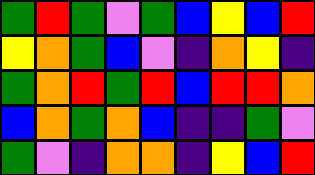[["green", "red", "green", "violet", "green", "blue", "yellow", "blue", "red"], ["yellow", "orange", "green", "blue", "violet", "indigo", "orange", "yellow", "indigo"], ["green", "orange", "red", "green", "red", "blue", "red", "red", "orange"], ["blue", "orange", "green", "orange", "blue", "indigo", "indigo", "green", "violet"], ["green", "violet", "indigo", "orange", "orange", "indigo", "yellow", "blue", "red"]]